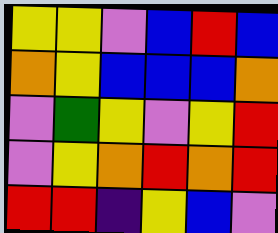[["yellow", "yellow", "violet", "blue", "red", "blue"], ["orange", "yellow", "blue", "blue", "blue", "orange"], ["violet", "green", "yellow", "violet", "yellow", "red"], ["violet", "yellow", "orange", "red", "orange", "red"], ["red", "red", "indigo", "yellow", "blue", "violet"]]